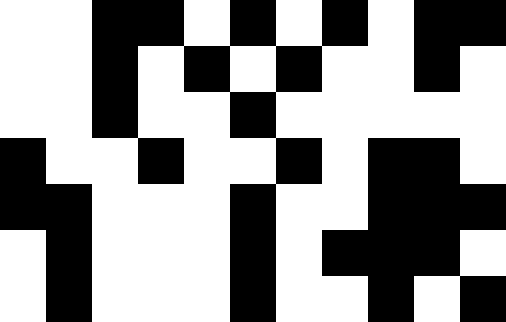[["white", "white", "black", "black", "white", "black", "white", "black", "white", "black", "black"], ["white", "white", "black", "white", "black", "white", "black", "white", "white", "black", "white"], ["white", "white", "black", "white", "white", "black", "white", "white", "white", "white", "white"], ["black", "white", "white", "black", "white", "white", "black", "white", "black", "black", "white"], ["black", "black", "white", "white", "white", "black", "white", "white", "black", "black", "black"], ["white", "black", "white", "white", "white", "black", "white", "black", "black", "black", "white"], ["white", "black", "white", "white", "white", "black", "white", "white", "black", "white", "black"]]